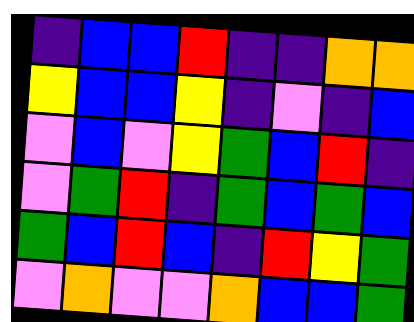[["indigo", "blue", "blue", "red", "indigo", "indigo", "orange", "orange"], ["yellow", "blue", "blue", "yellow", "indigo", "violet", "indigo", "blue"], ["violet", "blue", "violet", "yellow", "green", "blue", "red", "indigo"], ["violet", "green", "red", "indigo", "green", "blue", "green", "blue"], ["green", "blue", "red", "blue", "indigo", "red", "yellow", "green"], ["violet", "orange", "violet", "violet", "orange", "blue", "blue", "green"]]